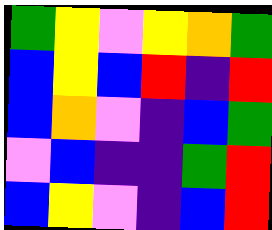[["green", "yellow", "violet", "yellow", "orange", "green"], ["blue", "yellow", "blue", "red", "indigo", "red"], ["blue", "orange", "violet", "indigo", "blue", "green"], ["violet", "blue", "indigo", "indigo", "green", "red"], ["blue", "yellow", "violet", "indigo", "blue", "red"]]